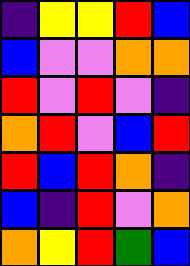[["indigo", "yellow", "yellow", "red", "blue"], ["blue", "violet", "violet", "orange", "orange"], ["red", "violet", "red", "violet", "indigo"], ["orange", "red", "violet", "blue", "red"], ["red", "blue", "red", "orange", "indigo"], ["blue", "indigo", "red", "violet", "orange"], ["orange", "yellow", "red", "green", "blue"]]